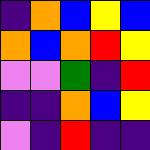[["indigo", "orange", "blue", "yellow", "blue"], ["orange", "blue", "orange", "red", "yellow"], ["violet", "violet", "green", "indigo", "red"], ["indigo", "indigo", "orange", "blue", "yellow"], ["violet", "indigo", "red", "indigo", "indigo"]]